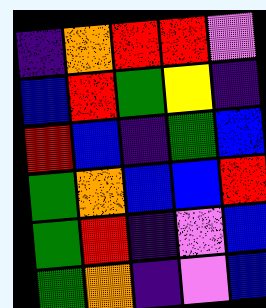[["indigo", "orange", "red", "red", "violet"], ["blue", "red", "green", "yellow", "indigo"], ["red", "blue", "indigo", "green", "blue"], ["green", "orange", "blue", "blue", "red"], ["green", "red", "indigo", "violet", "blue"], ["green", "orange", "indigo", "violet", "blue"]]